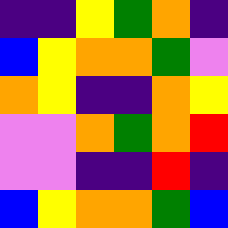[["indigo", "indigo", "yellow", "green", "orange", "indigo"], ["blue", "yellow", "orange", "orange", "green", "violet"], ["orange", "yellow", "indigo", "indigo", "orange", "yellow"], ["violet", "violet", "orange", "green", "orange", "red"], ["violet", "violet", "indigo", "indigo", "red", "indigo"], ["blue", "yellow", "orange", "orange", "green", "blue"]]